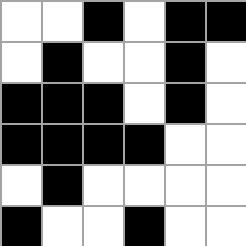[["white", "white", "black", "white", "black", "black"], ["white", "black", "white", "white", "black", "white"], ["black", "black", "black", "white", "black", "white"], ["black", "black", "black", "black", "white", "white"], ["white", "black", "white", "white", "white", "white"], ["black", "white", "white", "black", "white", "white"]]